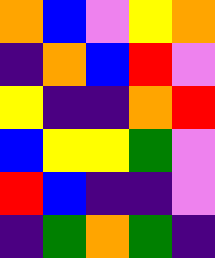[["orange", "blue", "violet", "yellow", "orange"], ["indigo", "orange", "blue", "red", "violet"], ["yellow", "indigo", "indigo", "orange", "red"], ["blue", "yellow", "yellow", "green", "violet"], ["red", "blue", "indigo", "indigo", "violet"], ["indigo", "green", "orange", "green", "indigo"]]